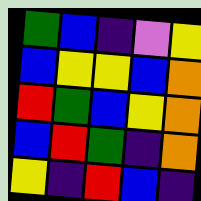[["green", "blue", "indigo", "violet", "yellow"], ["blue", "yellow", "yellow", "blue", "orange"], ["red", "green", "blue", "yellow", "orange"], ["blue", "red", "green", "indigo", "orange"], ["yellow", "indigo", "red", "blue", "indigo"]]